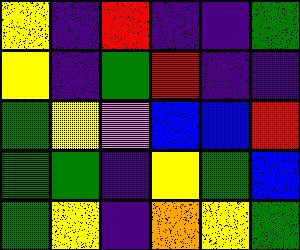[["yellow", "indigo", "red", "indigo", "indigo", "green"], ["yellow", "indigo", "green", "red", "indigo", "indigo"], ["green", "yellow", "violet", "blue", "blue", "red"], ["green", "green", "indigo", "yellow", "green", "blue"], ["green", "yellow", "indigo", "orange", "yellow", "green"]]